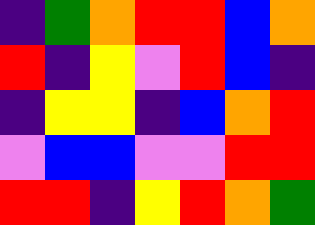[["indigo", "green", "orange", "red", "red", "blue", "orange"], ["red", "indigo", "yellow", "violet", "red", "blue", "indigo"], ["indigo", "yellow", "yellow", "indigo", "blue", "orange", "red"], ["violet", "blue", "blue", "violet", "violet", "red", "red"], ["red", "red", "indigo", "yellow", "red", "orange", "green"]]